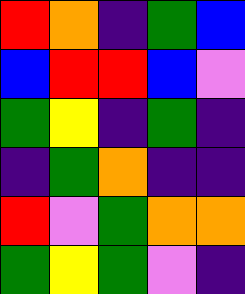[["red", "orange", "indigo", "green", "blue"], ["blue", "red", "red", "blue", "violet"], ["green", "yellow", "indigo", "green", "indigo"], ["indigo", "green", "orange", "indigo", "indigo"], ["red", "violet", "green", "orange", "orange"], ["green", "yellow", "green", "violet", "indigo"]]